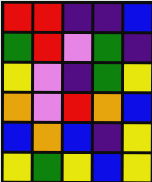[["red", "red", "indigo", "indigo", "blue"], ["green", "red", "violet", "green", "indigo"], ["yellow", "violet", "indigo", "green", "yellow"], ["orange", "violet", "red", "orange", "blue"], ["blue", "orange", "blue", "indigo", "yellow"], ["yellow", "green", "yellow", "blue", "yellow"]]